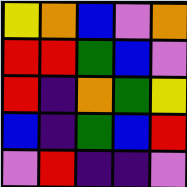[["yellow", "orange", "blue", "violet", "orange"], ["red", "red", "green", "blue", "violet"], ["red", "indigo", "orange", "green", "yellow"], ["blue", "indigo", "green", "blue", "red"], ["violet", "red", "indigo", "indigo", "violet"]]